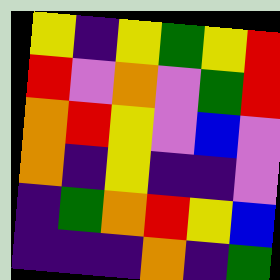[["yellow", "indigo", "yellow", "green", "yellow", "red"], ["red", "violet", "orange", "violet", "green", "red"], ["orange", "red", "yellow", "violet", "blue", "violet"], ["orange", "indigo", "yellow", "indigo", "indigo", "violet"], ["indigo", "green", "orange", "red", "yellow", "blue"], ["indigo", "indigo", "indigo", "orange", "indigo", "green"]]